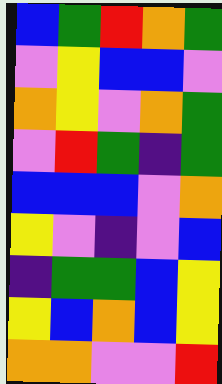[["blue", "green", "red", "orange", "green"], ["violet", "yellow", "blue", "blue", "violet"], ["orange", "yellow", "violet", "orange", "green"], ["violet", "red", "green", "indigo", "green"], ["blue", "blue", "blue", "violet", "orange"], ["yellow", "violet", "indigo", "violet", "blue"], ["indigo", "green", "green", "blue", "yellow"], ["yellow", "blue", "orange", "blue", "yellow"], ["orange", "orange", "violet", "violet", "red"]]